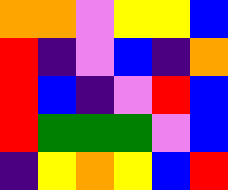[["orange", "orange", "violet", "yellow", "yellow", "blue"], ["red", "indigo", "violet", "blue", "indigo", "orange"], ["red", "blue", "indigo", "violet", "red", "blue"], ["red", "green", "green", "green", "violet", "blue"], ["indigo", "yellow", "orange", "yellow", "blue", "red"]]